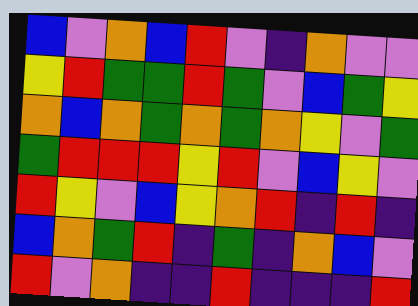[["blue", "violet", "orange", "blue", "red", "violet", "indigo", "orange", "violet", "violet"], ["yellow", "red", "green", "green", "red", "green", "violet", "blue", "green", "yellow"], ["orange", "blue", "orange", "green", "orange", "green", "orange", "yellow", "violet", "green"], ["green", "red", "red", "red", "yellow", "red", "violet", "blue", "yellow", "violet"], ["red", "yellow", "violet", "blue", "yellow", "orange", "red", "indigo", "red", "indigo"], ["blue", "orange", "green", "red", "indigo", "green", "indigo", "orange", "blue", "violet"], ["red", "violet", "orange", "indigo", "indigo", "red", "indigo", "indigo", "indigo", "red"]]